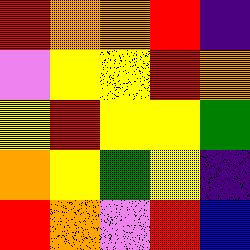[["red", "orange", "orange", "red", "indigo"], ["violet", "yellow", "yellow", "red", "orange"], ["yellow", "red", "yellow", "yellow", "green"], ["orange", "yellow", "green", "yellow", "indigo"], ["red", "orange", "violet", "red", "blue"]]